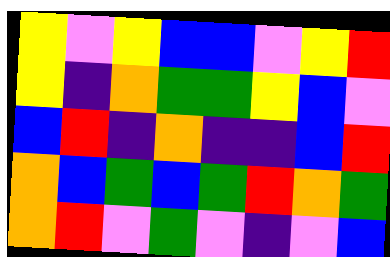[["yellow", "violet", "yellow", "blue", "blue", "violet", "yellow", "red"], ["yellow", "indigo", "orange", "green", "green", "yellow", "blue", "violet"], ["blue", "red", "indigo", "orange", "indigo", "indigo", "blue", "red"], ["orange", "blue", "green", "blue", "green", "red", "orange", "green"], ["orange", "red", "violet", "green", "violet", "indigo", "violet", "blue"]]